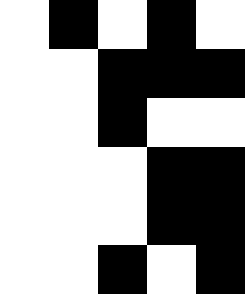[["white", "black", "white", "black", "white"], ["white", "white", "black", "black", "black"], ["white", "white", "black", "white", "white"], ["white", "white", "white", "black", "black"], ["white", "white", "white", "black", "black"], ["white", "white", "black", "white", "black"]]